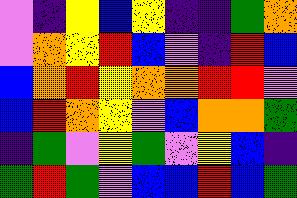[["violet", "indigo", "yellow", "blue", "yellow", "indigo", "indigo", "green", "orange"], ["violet", "orange", "yellow", "red", "blue", "violet", "indigo", "red", "blue"], ["blue", "orange", "red", "yellow", "orange", "orange", "red", "red", "violet"], ["blue", "red", "orange", "yellow", "violet", "blue", "orange", "orange", "green"], ["indigo", "green", "violet", "yellow", "green", "violet", "yellow", "blue", "indigo"], ["green", "red", "green", "violet", "blue", "blue", "red", "blue", "green"]]